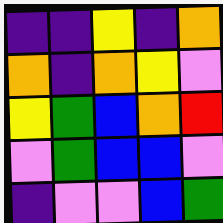[["indigo", "indigo", "yellow", "indigo", "orange"], ["orange", "indigo", "orange", "yellow", "violet"], ["yellow", "green", "blue", "orange", "red"], ["violet", "green", "blue", "blue", "violet"], ["indigo", "violet", "violet", "blue", "green"]]